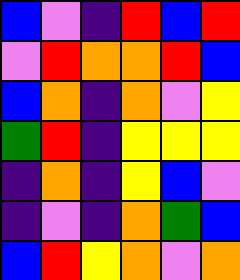[["blue", "violet", "indigo", "red", "blue", "red"], ["violet", "red", "orange", "orange", "red", "blue"], ["blue", "orange", "indigo", "orange", "violet", "yellow"], ["green", "red", "indigo", "yellow", "yellow", "yellow"], ["indigo", "orange", "indigo", "yellow", "blue", "violet"], ["indigo", "violet", "indigo", "orange", "green", "blue"], ["blue", "red", "yellow", "orange", "violet", "orange"]]